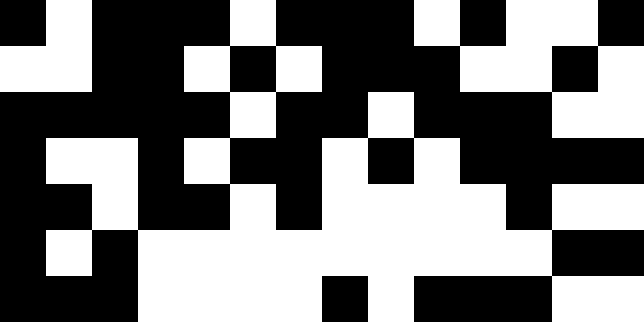[["black", "white", "black", "black", "black", "white", "black", "black", "black", "white", "black", "white", "white", "black"], ["white", "white", "black", "black", "white", "black", "white", "black", "black", "black", "white", "white", "black", "white"], ["black", "black", "black", "black", "black", "white", "black", "black", "white", "black", "black", "black", "white", "white"], ["black", "white", "white", "black", "white", "black", "black", "white", "black", "white", "black", "black", "black", "black"], ["black", "black", "white", "black", "black", "white", "black", "white", "white", "white", "white", "black", "white", "white"], ["black", "white", "black", "white", "white", "white", "white", "white", "white", "white", "white", "white", "black", "black"], ["black", "black", "black", "white", "white", "white", "white", "black", "white", "black", "black", "black", "white", "white"]]